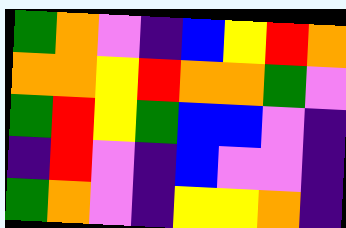[["green", "orange", "violet", "indigo", "blue", "yellow", "red", "orange"], ["orange", "orange", "yellow", "red", "orange", "orange", "green", "violet"], ["green", "red", "yellow", "green", "blue", "blue", "violet", "indigo"], ["indigo", "red", "violet", "indigo", "blue", "violet", "violet", "indigo"], ["green", "orange", "violet", "indigo", "yellow", "yellow", "orange", "indigo"]]